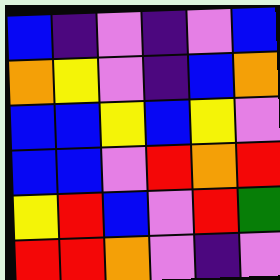[["blue", "indigo", "violet", "indigo", "violet", "blue"], ["orange", "yellow", "violet", "indigo", "blue", "orange"], ["blue", "blue", "yellow", "blue", "yellow", "violet"], ["blue", "blue", "violet", "red", "orange", "red"], ["yellow", "red", "blue", "violet", "red", "green"], ["red", "red", "orange", "violet", "indigo", "violet"]]